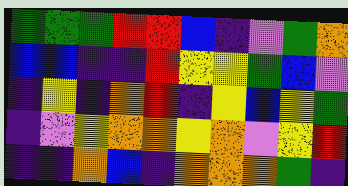[["green", "green", "green", "red", "red", "blue", "indigo", "violet", "green", "orange"], ["blue", "blue", "indigo", "indigo", "red", "yellow", "yellow", "green", "blue", "violet"], ["indigo", "yellow", "indigo", "orange", "red", "indigo", "yellow", "blue", "yellow", "green"], ["indigo", "violet", "yellow", "orange", "orange", "yellow", "orange", "violet", "yellow", "red"], ["indigo", "indigo", "orange", "blue", "indigo", "orange", "orange", "orange", "green", "indigo"]]